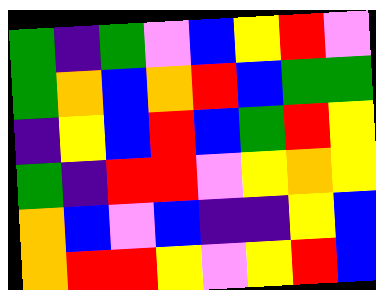[["green", "indigo", "green", "violet", "blue", "yellow", "red", "violet"], ["green", "orange", "blue", "orange", "red", "blue", "green", "green"], ["indigo", "yellow", "blue", "red", "blue", "green", "red", "yellow"], ["green", "indigo", "red", "red", "violet", "yellow", "orange", "yellow"], ["orange", "blue", "violet", "blue", "indigo", "indigo", "yellow", "blue"], ["orange", "red", "red", "yellow", "violet", "yellow", "red", "blue"]]